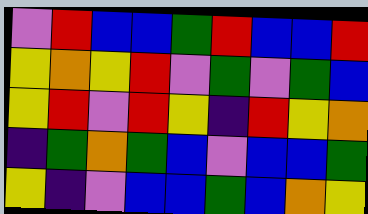[["violet", "red", "blue", "blue", "green", "red", "blue", "blue", "red"], ["yellow", "orange", "yellow", "red", "violet", "green", "violet", "green", "blue"], ["yellow", "red", "violet", "red", "yellow", "indigo", "red", "yellow", "orange"], ["indigo", "green", "orange", "green", "blue", "violet", "blue", "blue", "green"], ["yellow", "indigo", "violet", "blue", "blue", "green", "blue", "orange", "yellow"]]